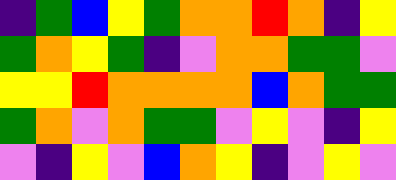[["indigo", "green", "blue", "yellow", "green", "orange", "orange", "red", "orange", "indigo", "yellow"], ["green", "orange", "yellow", "green", "indigo", "violet", "orange", "orange", "green", "green", "violet"], ["yellow", "yellow", "red", "orange", "orange", "orange", "orange", "blue", "orange", "green", "green"], ["green", "orange", "violet", "orange", "green", "green", "violet", "yellow", "violet", "indigo", "yellow"], ["violet", "indigo", "yellow", "violet", "blue", "orange", "yellow", "indigo", "violet", "yellow", "violet"]]